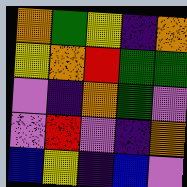[["orange", "green", "yellow", "indigo", "orange"], ["yellow", "orange", "red", "green", "green"], ["violet", "indigo", "orange", "green", "violet"], ["violet", "red", "violet", "indigo", "orange"], ["blue", "yellow", "indigo", "blue", "violet"]]